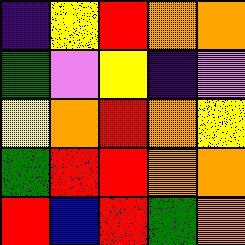[["indigo", "yellow", "red", "orange", "orange"], ["green", "violet", "yellow", "indigo", "violet"], ["yellow", "orange", "red", "orange", "yellow"], ["green", "red", "red", "orange", "orange"], ["red", "blue", "red", "green", "orange"]]